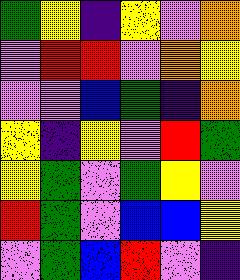[["green", "yellow", "indigo", "yellow", "violet", "orange"], ["violet", "red", "red", "violet", "orange", "yellow"], ["violet", "violet", "blue", "green", "indigo", "orange"], ["yellow", "indigo", "yellow", "violet", "red", "green"], ["yellow", "green", "violet", "green", "yellow", "violet"], ["red", "green", "violet", "blue", "blue", "yellow"], ["violet", "green", "blue", "red", "violet", "indigo"]]